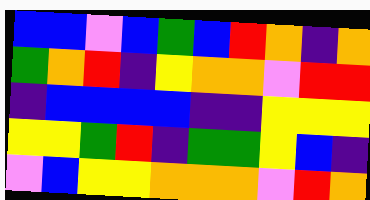[["blue", "blue", "violet", "blue", "green", "blue", "red", "orange", "indigo", "orange"], ["green", "orange", "red", "indigo", "yellow", "orange", "orange", "violet", "red", "red"], ["indigo", "blue", "blue", "blue", "blue", "indigo", "indigo", "yellow", "yellow", "yellow"], ["yellow", "yellow", "green", "red", "indigo", "green", "green", "yellow", "blue", "indigo"], ["violet", "blue", "yellow", "yellow", "orange", "orange", "orange", "violet", "red", "orange"]]